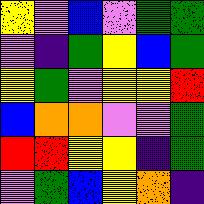[["yellow", "violet", "blue", "violet", "green", "green"], ["violet", "indigo", "green", "yellow", "blue", "green"], ["yellow", "green", "violet", "yellow", "yellow", "red"], ["blue", "orange", "orange", "violet", "violet", "green"], ["red", "red", "yellow", "yellow", "indigo", "green"], ["violet", "green", "blue", "yellow", "orange", "indigo"]]